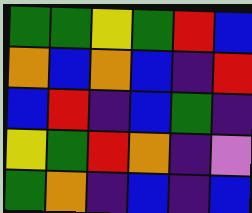[["green", "green", "yellow", "green", "red", "blue"], ["orange", "blue", "orange", "blue", "indigo", "red"], ["blue", "red", "indigo", "blue", "green", "indigo"], ["yellow", "green", "red", "orange", "indigo", "violet"], ["green", "orange", "indigo", "blue", "indigo", "blue"]]